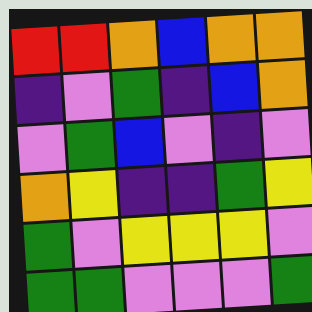[["red", "red", "orange", "blue", "orange", "orange"], ["indigo", "violet", "green", "indigo", "blue", "orange"], ["violet", "green", "blue", "violet", "indigo", "violet"], ["orange", "yellow", "indigo", "indigo", "green", "yellow"], ["green", "violet", "yellow", "yellow", "yellow", "violet"], ["green", "green", "violet", "violet", "violet", "green"]]